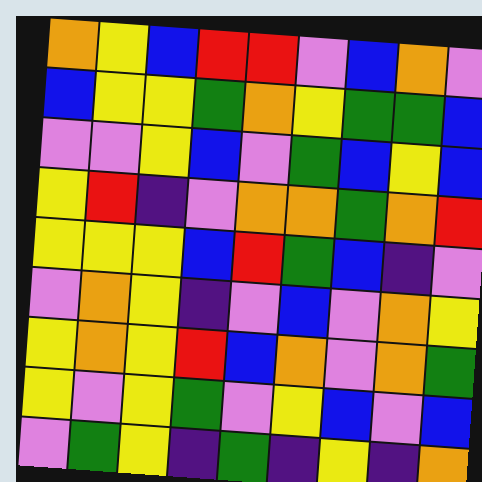[["orange", "yellow", "blue", "red", "red", "violet", "blue", "orange", "violet"], ["blue", "yellow", "yellow", "green", "orange", "yellow", "green", "green", "blue"], ["violet", "violet", "yellow", "blue", "violet", "green", "blue", "yellow", "blue"], ["yellow", "red", "indigo", "violet", "orange", "orange", "green", "orange", "red"], ["yellow", "yellow", "yellow", "blue", "red", "green", "blue", "indigo", "violet"], ["violet", "orange", "yellow", "indigo", "violet", "blue", "violet", "orange", "yellow"], ["yellow", "orange", "yellow", "red", "blue", "orange", "violet", "orange", "green"], ["yellow", "violet", "yellow", "green", "violet", "yellow", "blue", "violet", "blue"], ["violet", "green", "yellow", "indigo", "green", "indigo", "yellow", "indigo", "orange"]]